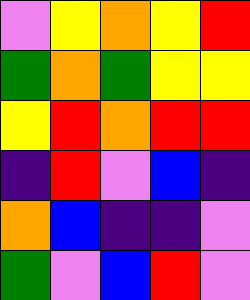[["violet", "yellow", "orange", "yellow", "red"], ["green", "orange", "green", "yellow", "yellow"], ["yellow", "red", "orange", "red", "red"], ["indigo", "red", "violet", "blue", "indigo"], ["orange", "blue", "indigo", "indigo", "violet"], ["green", "violet", "blue", "red", "violet"]]